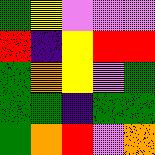[["green", "yellow", "violet", "violet", "violet"], ["red", "indigo", "yellow", "red", "red"], ["green", "orange", "yellow", "violet", "green"], ["green", "green", "indigo", "green", "green"], ["green", "orange", "red", "violet", "orange"]]